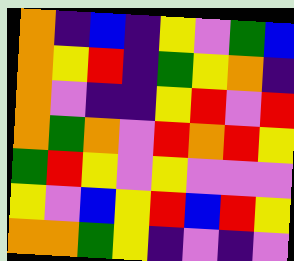[["orange", "indigo", "blue", "indigo", "yellow", "violet", "green", "blue"], ["orange", "yellow", "red", "indigo", "green", "yellow", "orange", "indigo"], ["orange", "violet", "indigo", "indigo", "yellow", "red", "violet", "red"], ["orange", "green", "orange", "violet", "red", "orange", "red", "yellow"], ["green", "red", "yellow", "violet", "yellow", "violet", "violet", "violet"], ["yellow", "violet", "blue", "yellow", "red", "blue", "red", "yellow"], ["orange", "orange", "green", "yellow", "indigo", "violet", "indigo", "violet"]]